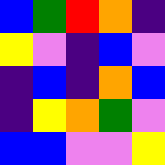[["blue", "green", "red", "orange", "indigo"], ["yellow", "violet", "indigo", "blue", "violet"], ["indigo", "blue", "indigo", "orange", "blue"], ["indigo", "yellow", "orange", "green", "violet"], ["blue", "blue", "violet", "violet", "yellow"]]